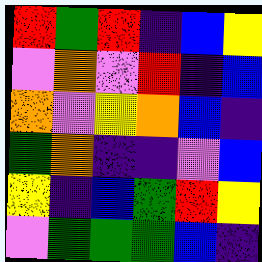[["red", "green", "red", "indigo", "blue", "yellow"], ["violet", "orange", "violet", "red", "indigo", "blue"], ["orange", "violet", "yellow", "orange", "blue", "indigo"], ["green", "orange", "indigo", "indigo", "violet", "blue"], ["yellow", "indigo", "blue", "green", "red", "yellow"], ["violet", "green", "green", "green", "blue", "indigo"]]